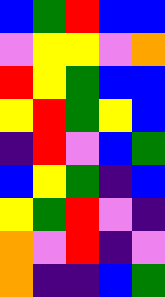[["blue", "green", "red", "blue", "blue"], ["violet", "yellow", "yellow", "violet", "orange"], ["red", "yellow", "green", "blue", "blue"], ["yellow", "red", "green", "yellow", "blue"], ["indigo", "red", "violet", "blue", "green"], ["blue", "yellow", "green", "indigo", "blue"], ["yellow", "green", "red", "violet", "indigo"], ["orange", "violet", "red", "indigo", "violet"], ["orange", "indigo", "indigo", "blue", "green"]]